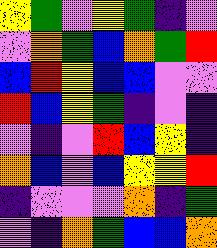[["yellow", "green", "violet", "yellow", "green", "indigo", "violet"], ["violet", "orange", "green", "blue", "orange", "green", "red"], ["blue", "red", "yellow", "blue", "blue", "violet", "violet"], ["red", "blue", "yellow", "green", "indigo", "violet", "indigo"], ["violet", "indigo", "violet", "red", "blue", "yellow", "indigo"], ["orange", "blue", "violet", "blue", "yellow", "yellow", "red"], ["indigo", "violet", "violet", "violet", "orange", "indigo", "green"], ["violet", "indigo", "orange", "green", "blue", "blue", "orange"]]